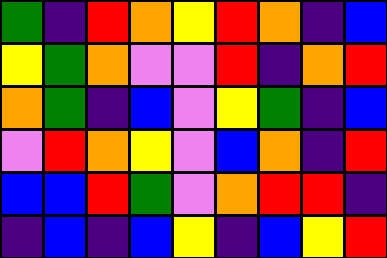[["green", "indigo", "red", "orange", "yellow", "red", "orange", "indigo", "blue"], ["yellow", "green", "orange", "violet", "violet", "red", "indigo", "orange", "red"], ["orange", "green", "indigo", "blue", "violet", "yellow", "green", "indigo", "blue"], ["violet", "red", "orange", "yellow", "violet", "blue", "orange", "indigo", "red"], ["blue", "blue", "red", "green", "violet", "orange", "red", "red", "indigo"], ["indigo", "blue", "indigo", "blue", "yellow", "indigo", "blue", "yellow", "red"]]